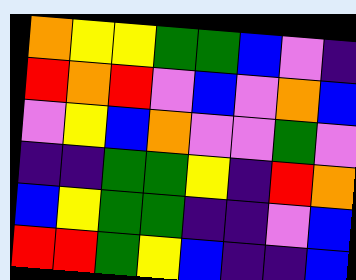[["orange", "yellow", "yellow", "green", "green", "blue", "violet", "indigo"], ["red", "orange", "red", "violet", "blue", "violet", "orange", "blue"], ["violet", "yellow", "blue", "orange", "violet", "violet", "green", "violet"], ["indigo", "indigo", "green", "green", "yellow", "indigo", "red", "orange"], ["blue", "yellow", "green", "green", "indigo", "indigo", "violet", "blue"], ["red", "red", "green", "yellow", "blue", "indigo", "indigo", "blue"]]